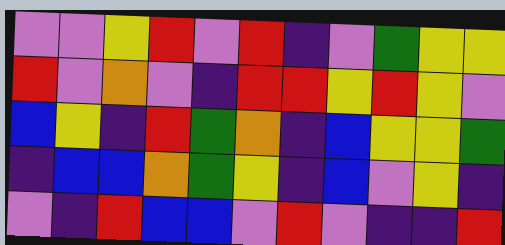[["violet", "violet", "yellow", "red", "violet", "red", "indigo", "violet", "green", "yellow", "yellow"], ["red", "violet", "orange", "violet", "indigo", "red", "red", "yellow", "red", "yellow", "violet"], ["blue", "yellow", "indigo", "red", "green", "orange", "indigo", "blue", "yellow", "yellow", "green"], ["indigo", "blue", "blue", "orange", "green", "yellow", "indigo", "blue", "violet", "yellow", "indigo"], ["violet", "indigo", "red", "blue", "blue", "violet", "red", "violet", "indigo", "indigo", "red"]]